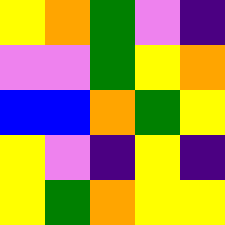[["yellow", "orange", "green", "violet", "indigo"], ["violet", "violet", "green", "yellow", "orange"], ["blue", "blue", "orange", "green", "yellow"], ["yellow", "violet", "indigo", "yellow", "indigo"], ["yellow", "green", "orange", "yellow", "yellow"]]